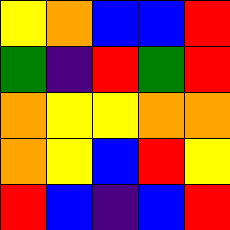[["yellow", "orange", "blue", "blue", "red"], ["green", "indigo", "red", "green", "red"], ["orange", "yellow", "yellow", "orange", "orange"], ["orange", "yellow", "blue", "red", "yellow"], ["red", "blue", "indigo", "blue", "red"]]